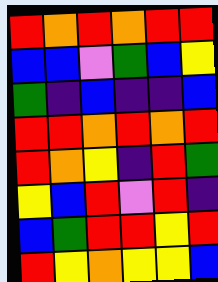[["red", "orange", "red", "orange", "red", "red"], ["blue", "blue", "violet", "green", "blue", "yellow"], ["green", "indigo", "blue", "indigo", "indigo", "blue"], ["red", "red", "orange", "red", "orange", "red"], ["red", "orange", "yellow", "indigo", "red", "green"], ["yellow", "blue", "red", "violet", "red", "indigo"], ["blue", "green", "red", "red", "yellow", "red"], ["red", "yellow", "orange", "yellow", "yellow", "blue"]]